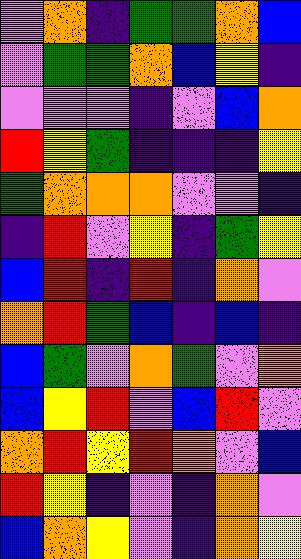[["violet", "orange", "indigo", "green", "green", "orange", "blue"], ["violet", "green", "green", "orange", "blue", "yellow", "indigo"], ["violet", "violet", "violet", "indigo", "violet", "blue", "orange"], ["red", "yellow", "green", "indigo", "indigo", "indigo", "yellow"], ["green", "orange", "orange", "orange", "violet", "violet", "indigo"], ["indigo", "red", "violet", "yellow", "indigo", "green", "yellow"], ["blue", "red", "indigo", "red", "indigo", "orange", "violet"], ["orange", "red", "green", "blue", "indigo", "blue", "indigo"], ["blue", "green", "violet", "orange", "green", "violet", "orange"], ["blue", "yellow", "red", "violet", "blue", "red", "violet"], ["orange", "red", "yellow", "red", "orange", "violet", "blue"], ["red", "yellow", "indigo", "violet", "indigo", "orange", "violet"], ["blue", "orange", "yellow", "violet", "indigo", "orange", "yellow"]]